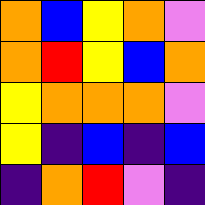[["orange", "blue", "yellow", "orange", "violet"], ["orange", "red", "yellow", "blue", "orange"], ["yellow", "orange", "orange", "orange", "violet"], ["yellow", "indigo", "blue", "indigo", "blue"], ["indigo", "orange", "red", "violet", "indigo"]]